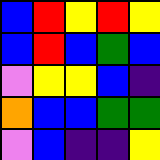[["blue", "red", "yellow", "red", "yellow"], ["blue", "red", "blue", "green", "blue"], ["violet", "yellow", "yellow", "blue", "indigo"], ["orange", "blue", "blue", "green", "green"], ["violet", "blue", "indigo", "indigo", "yellow"]]